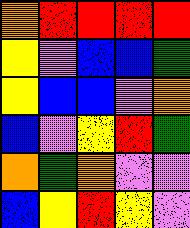[["orange", "red", "red", "red", "red"], ["yellow", "violet", "blue", "blue", "green"], ["yellow", "blue", "blue", "violet", "orange"], ["blue", "violet", "yellow", "red", "green"], ["orange", "green", "orange", "violet", "violet"], ["blue", "yellow", "red", "yellow", "violet"]]